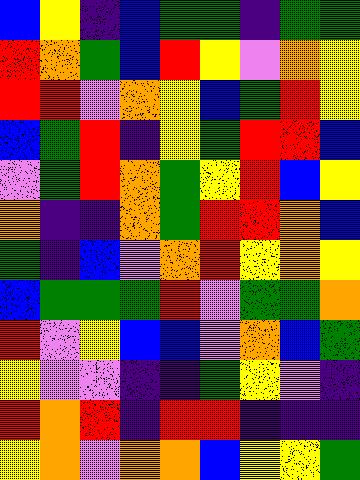[["blue", "yellow", "indigo", "blue", "green", "green", "indigo", "green", "green"], ["red", "orange", "green", "blue", "red", "yellow", "violet", "orange", "yellow"], ["red", "red", "violet", "orange", "yellow", "blue", "green", "red", "yellow"], ["blue", "green", "red", "indigo", "yellow", "green", "red", "red", "blue"], ["violet", "green", "red", "orange", "green", "yellow", "red", "blue", "yellow"], ["orange", "indigo", "indigo", "orange", "green", "red", "red", "orange", "blue"], ["green", "indigo", "blue", "violet", "orange", "red", "yellow", "orange", "yellow"], ["blue", "green", "green", "green", "red", "violet", "green", "green", "orange"], ["red", "violet", "yellow", "blue", "blue", "violet", "orange", "blue", "green"], ["yellow", "violet", "violet", "indigo", "indigo", "green", "yellow", "violet", "indigo"], ["red", "orange", "red", "indigo", "red", "red", "indigo", "indigo", "indigo"], ["yellow", "orange", "violet", "orange", "orange", "blue", "yellow", "yellow", "green"]]